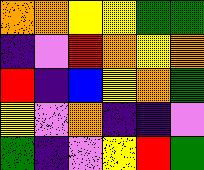[["orange", "orange", "yellow", "yellow", "green", "green"], ["indigo", "violet", "red", "orange", "yellow", "orange"], ["red", "indigo", "blue", "yellow", "orange", "green"], ["yellow", "violet", "orange", "indigo", "indigo", "violet"], ["green", "indigo", "violet", "yellow", "red", "green"]]